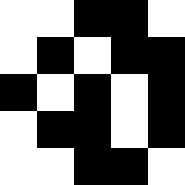[["white", "white", "black", "black", "white"], ["white", "black", "white", "black", "black"], ["black", "white", "black", "white", "black"], ["white", "black", "black", "white", "black"], ["white", "white", "black", "black", "white"]]